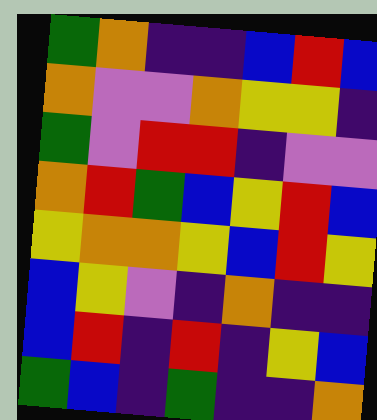[["green", "orange", "indigo", "indigo", "blue", "red", "blue"], ["orange", "violet", "violet", "orange", "yellow", "yellow", "indigo"], ["green", "violet", "red", "red", "indigo", "violet", "violet"], ["orange", "red", "green", "blue", "yellow", "red", "blue"], ["yellow", "orange", "orange", "yellow", "blue", "red", "yellow"], ["blue", "yellow", "violet", "indigo", "orange", "indigo", "indigo"], ["blue", "red", "indigo", "red", "indigo", "yellow", "blue"], ["green", "blue", "indigo", "green", "indigo", "indigo", "orange"]]